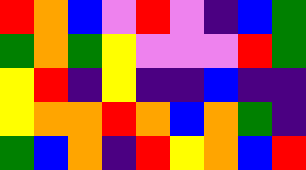[["red", "orange", "blue", "violet", "red", "violet", "indigo", "blue", "green"], ["green", "orange", "green", "yellow", "violet", "violet", "violet", "red", "green"], ["yellow", "red", "indigo", "yellow", "indigo", "indigo", "blue", "indigo", "indigo"], ["yellow", "orange", "orange", "red", "orange", "blue", "orange", "green", "indigo"], ["green", "blue", "orange", "indigo", "red", "yellow", "orange", "blue", "red"]]